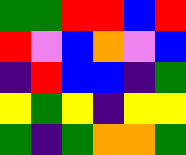[["green", "green", "red", "red", "blue", "red"], ["red", "violet", "blue", "orange", "violet", "blue"], ["indigo", "red", "blue", "blue", "indigo", "green"], ["yellow", "green", "yellow", "indigo", "yellow", "yellow"], ["green", "indigo", "green", "orange", "orange", "green"]]